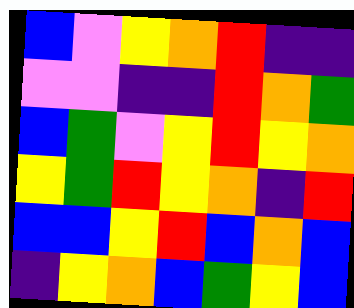[["blue", "violet", "yellow", "orange", "red", "indigo", "indigo"], ["violet", "violet", "indigo", "indigo", "red", "orange", "green"], ["blue", "green", "violet", "yellow", "red", "yellow", "orange"], ["yellow", "green", "red", "yellow", "orange", "indigo", "red"], ["blue", "blue", "yellow", "red", "blue", "orange", "blue"], ["indigo", "yellow", "orange", "blue", "green", "yellow", "blue"]]